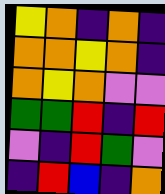[["yellow", "orange", "indigo", "orange", "indigo"], ["orange", "orange", "yellow", "orange", "indigo"], ["orange", "yellow", "orange", "violet", "violet"], ["green", "green", "red", "indigo", "red"], ["violet", "indigo", "red", "green", "violet"], ["indigo", "red", "blue", "indigo", "orange"]]